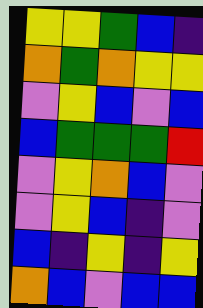[["yellow", "yellow", "green", "blue", "indigo"], ["orange", "green", "orange", "yellow", "yellow"], ["violet", "yellow", "blue", "violet", "blue"], ["blue", "green", "green", "green", "red"], ["violet", "yellow", "orange", "blue", "violet"], ["violet", "yellow", "blue", "indigo", "violet"], ["blue", "indigo", "yellow", "indigo", "yellow"], ["orange", "blue", "violet", "blue", "blue"]]